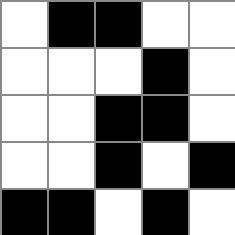[["white", "black", "black", "white", "white"], ["white", "white", "white", "black", "white"], ["white", "white", "black", "black", "white"], ["white", "white", "black", "white", "black"], ["black", "black", "white", "black", "white"]]